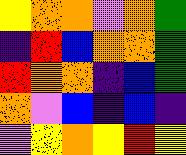[["yellow", "orange", "orange", "violet", "orange", "green"], ["indigo", "red", "blue", "orange", "orange", "green"], ["red", "orange", "orange", "indigo", "blue", "green"], ["orange", "violet", "blue", "indigo", "blue", "indigo"], ["violet", "yellow", "orange", "yellow", "red", "yellow"]]